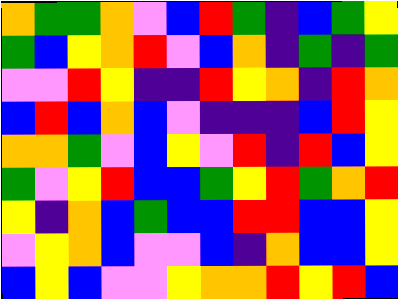[["orange", "green", "green", "orange", "violet", "blue", "red", "green", "indigo", "blue", "green", "yellow"], ["green", "blue", "yellow", "orange", "red", "violet", "blue", "orange", "indigo", "green", "indigo", "green"], ["violet", "violet", "red", "yellow", "indigo", "indigo", "red", "yellow", "orange", "indigo", "red", "orange"], ["blue", "red", "blue", "orange", "blue", "violet", "indigo", "indigo", "indigo", "blue", "red", "yellow"], ["orange", "orange", "green", "violet", "blue", "yellow", "violet", "red", "indigo", "red", "blue", "yellow"], ["green", "violet", "yellow", "red", "blue", "blue", "green", "yellow", "red", "green", "orange", "red"], ["yellow", "indigo", "orange", "blue", "green", "blue", "blue", "red", "red", "blue", "blue", "yellow"], ["violet", "yellow", "orange", "blue", "violet", "violet", "blue", "indigo", "orange", "blue", "blue", "yellow"], ["blue", "yellow", "blue", "violet", "violet", "yellow", "orange", "orange", "red", "yellow", "red", "blue"]]